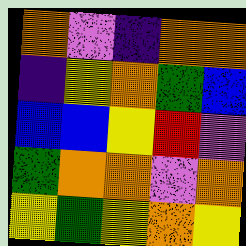[["orange", "violet", "indigo", "orange", "orange"], ["indigo", "yellow", "orange", "green", "blue"], ["blue", "blue", "yellow", "red", "violet"], ["green", "orange", "orange", "violet", "orange"], ["yellow", "green", "yellow", "orange", "yellow"]]